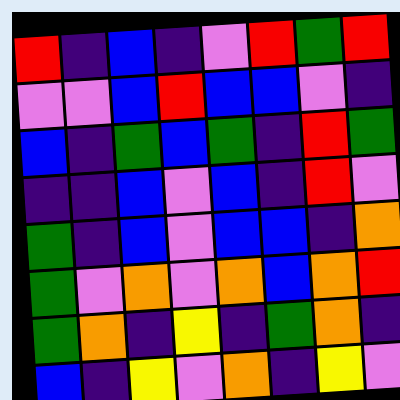[["red", "indigo", "blue", "indigo", "violet", "red", "green", "red"], ["violet", "violet", "blue", "red", "blue", "blue", "violet", "indigo"], ["blue", "indigo", "green", "blue", "green", "indigo", "red", "green"], ["indigo", "indigo", "blue", "violet", "blue", "indigo", "red", "violet"], ["green", "indigo", "blue", "violet", "blue", "blue", "indigo", "orange"], ["green", "violet", "orange", "violet", "orange", "blue", "orange", "red"], ["green", "orange", "indigo", "yellow", "indigo", "green", "orange", "indigo"], ["blue", "indigo", "yellow", "violet", "orange", "indigo", "yellow", "violet"]]